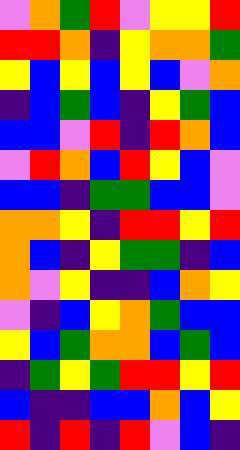[["violet", "orange", "green", "red", "violet", "yellow", "yellow", "red"], ["red", "red", "orange", "indigo", "yellow", "orange", "orange", "green"], ["yellow", "blue", "yellow", "blue", "yellow", "blue", "violet", "orange"], ["indigo", "blue", "green", "blue", "indigo", "yellow", "green", "blue"], ["blue", "blue", "violet", "red", "indigo", "red", "orange", "blue"], ["violet", "red", "orange", "blue", "red", "yellow", "blue", "violet"], ["blue", "blue", "indigo", "green", "green", "blue", "blue", "violet"], ["orange", "orange", "yellow", "indigo", "red", "red", "yellow", "red"], ["orange", "blue", "indigo", "yellow", "green", "green", "indigo", "blue"], ["orange", "violet", "yellow", "indigo", "indigo", "blue", "orange", "yellow"], ["violet", "indigo", "blue", "yellow", "orange", "green", "blue", "blue"], ["yellow", "blue", "green", "orange", "orange", "blue", "green", "blue"], ["indigo", "green", "yellow", "green", "red", "red", "yellow", "red"], ["blue", "indigo", "indigo", "blue", "blue", "orange", "blue", "yellow"], ["red", "indigo", "red", "indigo", "red", "violet", "blue", "indigo"]]